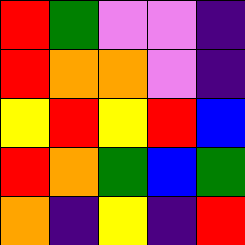[["red", "green", "violet", "violet", "indigo"], ["red", "orange", "orange", "violet", "indigo"], ["yellow", "red", "yellow", "red", "blue"], ["red", "orange", "green", "blue", "green"], ["orange", "indigo", "yellow", "indigo", "red"]]